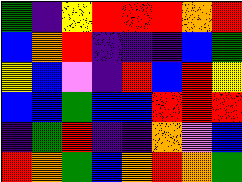[["green", "indigo", "yellow", "red", "red", "red", "orange", "red"], ["blue", "orange", "red", "indigo", "indigo", "indigo", "blue", "green"], ["yellow", "blue", "violet", "indigo", "red", "blue", "red", "yellow"], ["blue", "blue", "green", "blue", "blue", "red", "red", "red"], ["indigo", "green", "red", "indigo", "indigo", "orange", "violet", "blue"], ["red", "orange", "green", "blue", "orange", "red", "orange", "green"]]